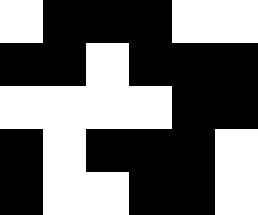[["white", "black", "black", "black", "white", "white"], ["black", "black", "white", "black", "black", "black"], ["white", "white", "white", "white", "black", "black"], ["black", "white", "black", "black", "black", "white"], ["black", "white", "white", "black", "black", "white"]]